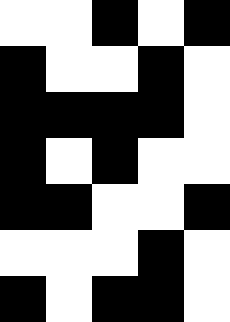[["white", "white", "black", "white", "black"], ["black", "white", "white", "black", "white"], ["black", "black", "black", "black", "white"], ["black", "white", "black", "white", "white"], ["black", "black", "white", "white", "black"], ["white", "white", "white", "black", "white"], ["black", "white", "black", "black", "white"]]